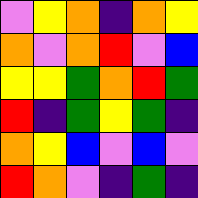[["violet", "yellow", "orange", "indigo", "orange", "yellow"], ["orange", "violet", "orange", "red", "violet", "blue"], ["yellow", "yellow", "green", "orange", "red", "green"], ["red", "indigo", "green", "yellow", "green", "indigo"], ["orange", "yellow", "blue", "violet", "blue", "violet"], ["red", "orange", "violet", "indigo", "green", "indigo"]]